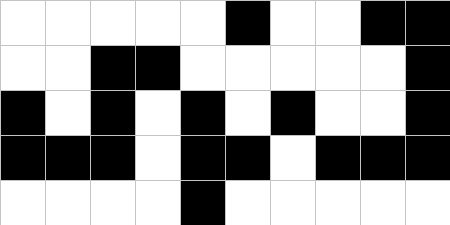[["white", "white", "white", "white", "white", "black", "white", "white", "black", "black"], ["white", "white", "black", "black", "white", "white", "white", "white", "white", "black"], ["black", "white", "black", "white", "black", "white", "black", "white", "white", "black"], ["black", "black", "black", "white", "black", "black", "white", "black", "black", "black"], ["white", "white", "white", "white", "black", "white", "white", "white", "white", "white"]]